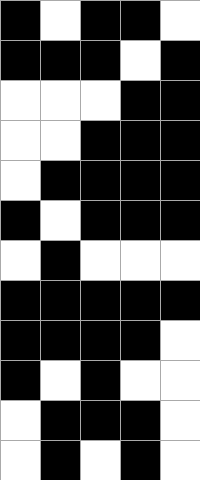[["black", "white", "black", "black", "white"], ["black", "black", "black", "white", "black"], ["white", "white", "white", "black", "black"], ["white", "white", "black", "black", "black"], ["white", "black", "black", "black", "black"], ["black", "white", "black", "black", "black"], ["white", "black", "white", "white", "white"], ["black", "black", "black", "black", "black"], ["black", "black", "black", "black", "white"], ["black", "white", "black", "white", "white"], ["white", "black", "black", "black", "white"], ["white", "black", "white", "black", "white"]]